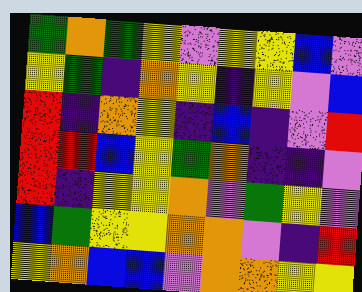[["green", "orange", "green", "yellow", "violet", "yellow", "yellow", "blue", "violet"], ["yellow", "green", "indigo", "orange", "yellow", "indigo", "yellow", "violet", "blue"], ["red", "indigo", "orange", "yellow", "indigo", "blue", "indigo", "violet", "red"], ["red", "red", "blue", "yellow", "green", "orange", "indigo", "indigo", "violet"], ["red", "indigo", "yellow", "yellow", "orange", "violet", "green", "yellow", "violet"], ["blue", "green", "yellow", "yellow", "orange", "orange", "violet", "indigo", "red"], ["yellow", "orange", "blue", "blue", "violet", "orange", "orange", "yellow", "yellow"]]